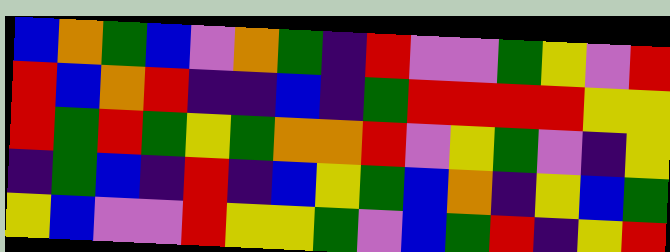[["blue", "orange", "green", "blue", "violet", "orange", "green", "indigo", "red", "violet", "violet", "green", "yellow", "violet", "red"], ["red", "blue", "orange", "red", "indigo", "indigo", "blue", "indigo", "green", "red", "red", "red", "red", "yellow", "yellow"], ["red", "green", "red", "green", "yellow", "green", "orange", "orange", "red", "violet", "yellow", "green", "violet", "indigo", "yellow"], ["indigo", "green", "blue", "indigo", "red", "indigo", "blue", "yellow", "green", "blue", "orange", "indigo", "yellow", "blue", "green"], ["yellow", "blue", "violet", "violet", "red", "yellow", "yellow", "green", "violet", "blue", "green", "red", "indigo", "yellow", "red"]]